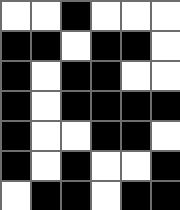[["white", "white", "black", "white", "white", "white"], ["black", "black", "white", "black", "black", "white"], ["black", "white", "black", "black", "white", "white"], ["black", "white", "black", "black", "black", "black"], ["black", "white", "white", "black", "black", "white"], ["black", "white", "black", "white", "white", "black"], ["white", "black", "black", "white", "black", "black"]]